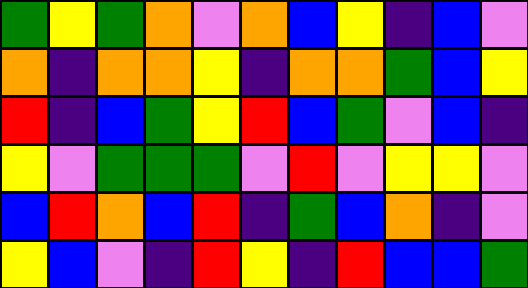[["green", "yellow", "green", "orange", "violet", "orange", "blue", "yellow", "indigo", "blue", "violet"], ["orange", "indigo", "orange", "orange", "yellow", "indigo", "orange", "orange", "green", "blue", "yellow"], ["red", "indigo", "blue", "green", "yellow", "red", "blue", "green", "violet", "blue", "indigo"], ["yellow", "violet", "green", "green", "green", "violet", "red", "violet", "yellow", "yellow", "violet"], ["blue", "red", "orange", "blue", "red", "indigo", "green", "blue", "orange", "indigo", "violet"], ["yellow", "blue", "violet", "indigo", "red", "yellow", "indigo", "red", "blue", "blue", "green"]]